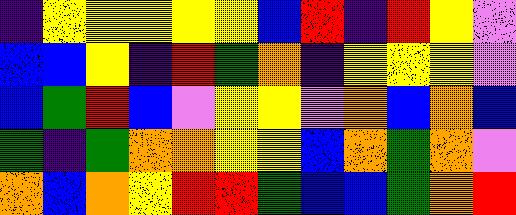[["indigo", "yellow", "yellow", "yellow", "yellow", "yellow", "blue", "red", "indigo", "red", "yellow", "violet"], ["blue", "blue", "yellow", "indigo", "red", "green", "orange", "indigo", "yellow", "yellow", "yellow", "violet"], ["blue", "green", "red", "blue", "violet", "yellow", "yellow", "violet", "orange", "blue", "orange", "blue"], ["green", "indigo", "green", "orange", "orange", "yellow", "yellow", "blue", "orange", "green", "orange", "violet"], ["orange", "blue", "orange", "yellow", "red", "red", "green", "blue", "blue", "green", "orange", "red"]]